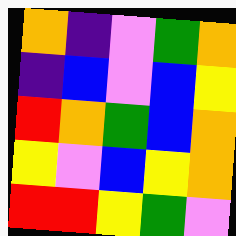[["orange", "indigo", "violet", "green", "orange"], ["indigo", "blue", "violet", "blue", "yellow"], ["red", "orange", "green", "blue", "orange"], ["yellow", "violet", "blue", "yellow", "orange"], ["red", "red", "yellow", "green", "violet"]]